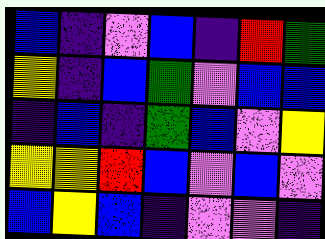[["blue", "indigo", "violet", "blue", "indigo", "red", "green"], ["yellow", "indigo", "blue", "green", "violet", "blue", "blue"], ["indigo", "blue", "indigo", "green", "blue", "violet", "yellow"], ["yellow", "yellow", "red", "blue", "violet", "blue", "violet"], ["blue", "yellow", "blue", "indigo", "violet", "violet", "indigo"]]